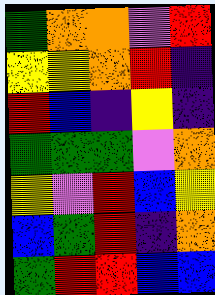[["green", "orange", "orange", "violet", "red"], ["yellow", "yellow", "orange", "red", "indigo"], ["red", "blue", "indigo", "yellow", "indigo"], ["green", "green", "green", "violet", "orange"], ["yellow", "violet", "red", "blue", "yellow"], ["blue", "green", "red", "indigo", "orange"], ["green", "red", "red", "blue", "blue"]]